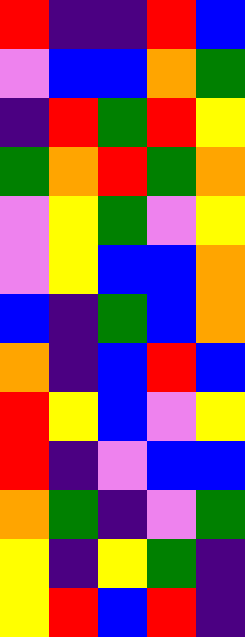[["red", "indigo", "indigo", "red", "blue"], ["violet", "blue", "blue", "orange", "green"], ["indigo", "red", "green", "red", "yellow"], ["green", "orange", "red", "green", "orange"], ["violet", "yellow", "green", "violet", "yellow"], ["violet", "yellow", "blue", "blue", "orange"], ["blue", "indigo", "green", "blue", "orange"], ["orange", "indigo", "blue", "red", "blue"], ["red", "yellow", "blue", "violet", "yellow"], ["red", "indigo", "violet", "blue", "blue"], ["orange", "green", "indigo", "violet", "green"], ["yellow", "indigo", "yellow", "green", "indigo"], ["yellow", "red", "blue", "red", "indigo"]]